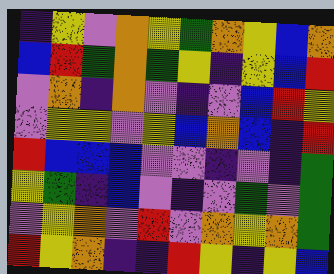[["indigo", "yellow", "violet", "orange", "yellow", "green", "orange", "yellow", "blue", "orange"], ["blue", "red", "green", "orange", "green", "yellow", "indigo", "yellow", "blue", "red"], ["violet", "orange", "indigo", "orange", "violet", "indigo", "violet", "blue", "red", "yellow"], ["violet", "yellow", "yellow", "violet", "yellow", "blue", "orange", "blue", "indigo", "red"], ["red", "blue", "blue", "blue", "violet", "violet", "indigo", "violet", "indigo", "green"], ["yellow", "green", "indigo", "blue", "violet", "indigo", "violet", "green", "violet", "green"], ["violet", "yellow", "orange", "violet", "red", "violet", "orange", "yellow", "orange", "green"], ["red", "yellow", "orange", "indigo", "indigo", "red", "yellow", "indigo", "yellow", "blue"]]